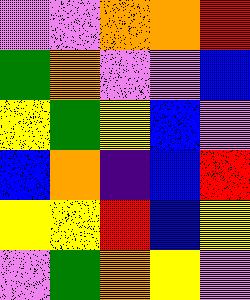[["violet", "violet", "orange", "orange", "red"], ["green", "orange", "violet", "violet", "blue"], ["yellow", "green", "yellow", "blue", "violet"], ["blue", "orange", "indigo", "blue", "red"], ["yellow", "yellow", "red", "blue", "yellow"], ["violet", "green", "orange", "yellow", "violet"]]